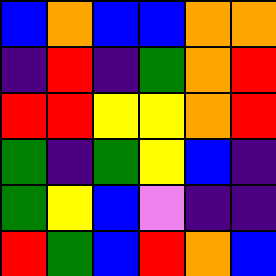[["blue", "orange", "blue", "blue", "orange", "orange"], ["indigo", "red", "indigo", "green", "orange", "red"], ["red", "red", "yellow", "yellow", "orange", "red"], ["green", "indigo", "green", "yellow", "blue", "indigo"], ["green", "yellow", "blue", "violet", "indigo", "indigo"], ["red", "green", "blue", "red", "orange", "blue"]]